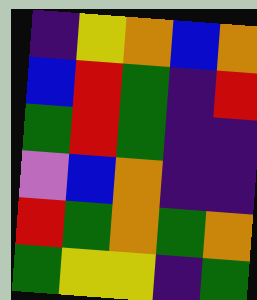[["indigo", "yellow", "orange", "blue", "orange"], ["blue", "red", "green", "indigo", "red"], ["green", "red", "green", "indigo", "indigo"], ["violet", "blue", "orange", "indigo", "indigo"], ["red", "green", "orange", "green", "orange"], ["green", "yellow", "yellow", "indigo", "green"]]